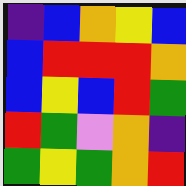[["indigo", "blue", "orange", "yellow", "blue"], ["blue", "red", "red", "red", "orange"], ["blue", "yellow", "blue", "red", "green"], ["red", "green", "violet", "orange", "indigo"], ["green", "yellow", "green", "orange", "red"]]